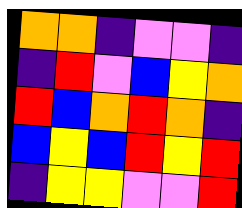[["orange", "orange", "indigo", "violet", "violet", "indigo"], ["indigo", "red", "violet", "blue", "yellow", "orange"], ["red", "blue", "orange", "red", "orange", "indigo"], ["blue", "yellow", "blue", "red", "yellow", "red"], ["indigo", "yellow", "yellow", "violet", "violet", "red"]]